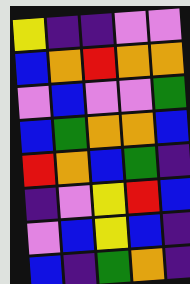[["yellow", "indigo", "indigo", "violet", "violet"], ["blue", "orange", "red", "orange", "orange"], ["violet", "blue", "violet", "violet", "green"], ["blue", "green", "orange", "orange", "blue"], ["red", "orange", "blue", "green", "indigo"], ["indigo", "violet", "yellow", "red", "blue"], ["violet", "blue", "yellow", "blue", "indigo"], ["blue", "indigo", "green", "orange", "indigo"]]